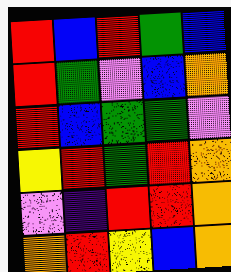[["red", "blue", "red", "green", "blue"], ["red", "green", "violet", "blue", "orange"], ["red", "blue", "green", "green", "violet"], ["yellow", "red", "green", "red", "orange"], ["violet", "indigo", "red", "red", "orange"], ["orange", "red", "yellow", "blue", "orange"]]